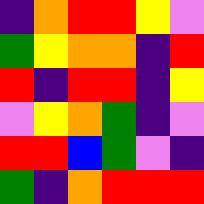[["indigo", "orange", "red", "red", "yellow", "violet"], ["green", "yellow", "orange", "orange", "indigo", "red"], ["red", "indigo", "red", "red", "indigo", "yellow"], ["violet", "yellow", "orange", "green", "indigo", "violet"], ["red", "red", "blue", "green", "violet", "indigo"], ["green", "indigo", "orange", "red", "red", "red"]]